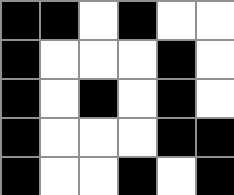[["black", "black", "white", "black", "white", "white"], ["black", "white", "white", "white", "black", "white"], ["black", "white", "black", "white", "black", "white"], ["black", "white", "white", "white", "black", "black"], ["black", "white", "white", "black", "white", "black"]]